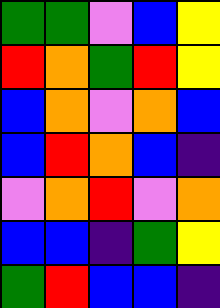[["green", "green", "violet", "blue", "yellow"], ["red", "orange", "green", "red", "yellow"], ["blue", "orange", "violet", "orange", "blue"], ["blue", "red", "orange", "blue", "indigo"], ["violet", "orange", "red", "violet", "orange"], ["blue", "blue", "indigo", "green", "yellow"], ["green", "red", "blue", "blue", "indigo"]]